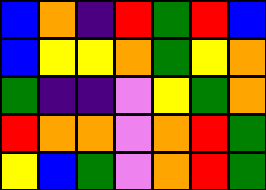[["blue", "orange", "indigo", "red", "green", "red", "blue"], ["blue", "yellow", "yellow", "orange", "green", "yellow", "orange"], ["green", "indigo", "indigo", "violet", "yellow", "green", "orange"], ["red", "orange", "orange", "violet", "orange", "red", "green"], ["yellow", "blue", "green", "violet", "orange", "red", "green"]]